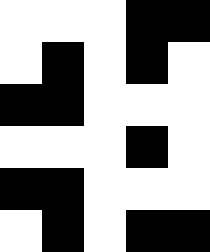[["white", "white", "white", "black", "black"], ["white", "black", "white", "black", "white"], ["black", "black", "white", "white", "white"], ["white", "white", "white", "black", "white"], ["black", "black", "white", "white", "white"], ["white", "black", "white", "black", "black"]]